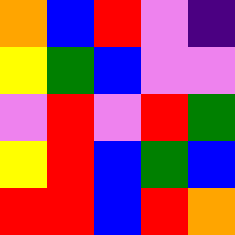[["orange", "blue", "red", "violet", "indigo"], ["yellow", "green", "blue", "violet", "violet"], ["violet", "red", "violet", "red", "green"], ["yellow", "red", "blue", "green", "blue"], ["red", "red", "blue", "red", "orange"]]